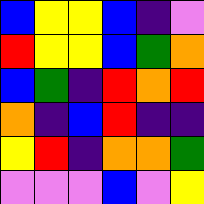[["blue", "yellow", "yellow", "blue", "indigo", "violet"], ["red", "yellow", "yellow", "blue", "green", "orange"], ["blue", "green", "indigo", "red", "orange", "red"], ["orange", "indigo", "blue", "red", "indigo", "indigo"], ["yellow", "red", "indigo", "orange", "orange", "green"], ["violet", "violet", "violet", "blue", "violet", "yellow"]]